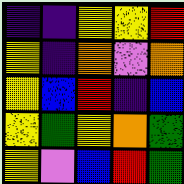[["indigo", "indigo", "yellow", "yellow", "red"], ["yellow", "indigo", "orange", "violet", "orange"], ["yellow", "blue", "red", "indigo", "blue"], ["yellow", "green", "yellow", "orange", "green"], ["yellow", "violet", "blue", "red", "green"]]